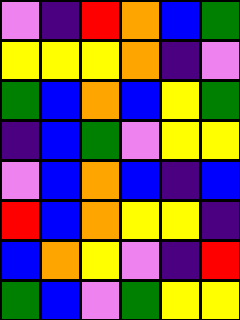[["violet", "indigo", "red", "orange", "blue", "green"], ["yellow", "yellow", "yellow", "orange", "indigo", "violet"], ["green", "blue", "orange", "blue", "yellow", "green"], ["indigo", "blue", "green", "violet", "yellow", "yellow"], ["violet", "blue", "orange", "blue", "indigo", "blue"], ["red", "blue", "orange", "yellow", "yellow", "indigo"], ["blue", "orange", "yellow", "violet", "indigo", "red"], ["green", "blue", "violet", "green", "yellow", "yellow"]]